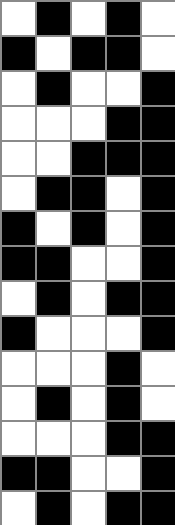[["white", "black", "white", "black", "white"], ["black", "white", "black", "black", "white"], ["white", "black", "white", "white", "black"], ["white", "white", "white", "black", "black"], ["white", "white", "black", "black", "black"], ["white", "black", "black", "white", "black"], ["black", "white", "black", "white", "black"], ["black", "black", "white", "white", "black"], ["white", "black", "white", "black", "black"], ["black", "white", "white", "white", "black"], ["white", "white", "white", "black", "white"], ["white", "black", "white", "black", "white"], ["white", "white", "white", "black", "black"], ["black", "black", "white", "white", "black"], ["white", "black", "white", "black", "black"]]